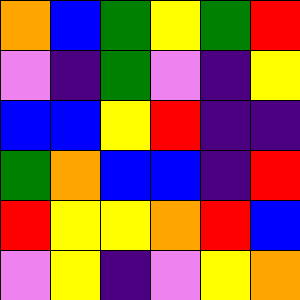[["orange", "blue", "green", "yellow", "green", "red"], ["violet", "indigo", "green", "violet", "indigo", "yellow"], ["blue", "blue", "yellow", "red", "indigo", "indigo"], ["green", "orange", "blue", "blue", "indigo", "red"], ["red", "yellow", "yellow", "orange", "red", "blue"], ["violet", "yellow", "indigo", "violet", "yellow", "orange"]]